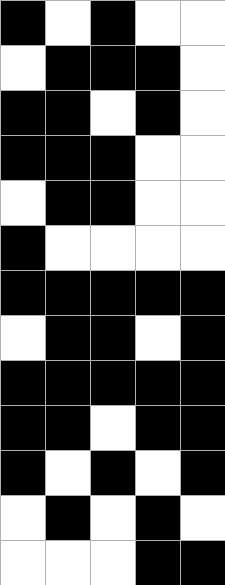[["black", "white", "black", "white", "white"], ["white", "black", "black", "black", "white"], ["black", "black", "white", "black", "white"], ["black", "black", "black", "white", "white"], ["white", "black", "black", "white", "white"], ["black", "white", "white", "white", "white"], ["black", "black", "black", "black", "black"], ["white", "black", "black", "white", "black"], ["black", "black", "black", "black", "black"], ["black", "black", "white", "black", "black"], ["black", "white", "black", "white", "black"], ["white", "black", "white", "black", "white"], ["white", "white", "white", "black", "black"]]